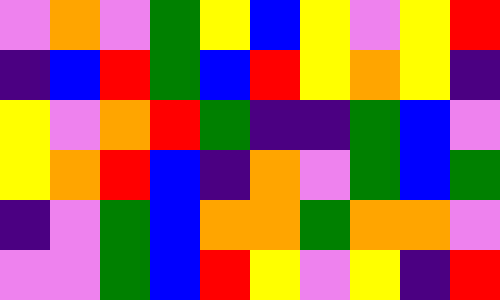[["violet", "orange", "violet", "green", "yellow", "blue", "yellow", "violet", "yellow", "red"], ["indigo", "blue", "red", "green", "blue", "red", "yellow", "orange", "yellow", "indigo"], ["yellow", "violet", "orange", "red", "green", "indigo", "indigo", "green", "blue", "violet"], ["yellow", "orange", "red", "blue", "indigo", "orange", "violet", "green", "blue", "green"], ["indigo", "violet", "green", "blue", "orange", "orange", "green", "orange", "orange", "violet"], ["violet", "violet", "green", "blue", "red", "yellow", "violet", "yellow", "indigo", "red"]]